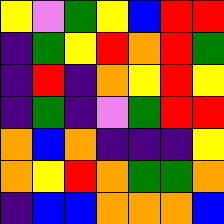[["yellow", "violet", "green", "yellow", "blue", "red", "red"], ["indigo", "green", "yellow", "red", "orange", "red", "green"], ["indigo", "red", "indigo", "orange", "yellow", "red", "yellow"], ["indigo", "green", "indigo", "violet", "green", "red", "red"], ["orange", "blue", "orange", "indigo", "indigo", "indigo", "yellow"], ["orange", "yellow", "red", "orange", "green", "green", "orange"], ["indigo", "blue", "blue", "orange", "orange", "orange", "blue"]]